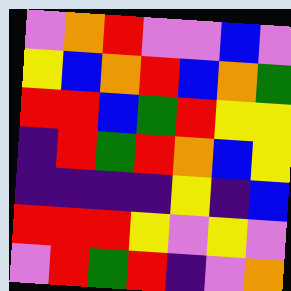[["violet", "orange", "red", "violet", "violet", "blue", "violet"], ["yellow", "blue", "orange", "red", "blue", "orange", "green"], ["red", "red", "blue", "green", "red", "yellow", "yellow"], ["indigo", "red", "green", "red", "orange", "blue", "yellow"], ["indigo", "indigo", "indigo", "indigo", "yellow", "indigo", "blue"], ["red", "red", "red", "yellow", "violet", "yellow", "violet"], ["violet", "red", "green", "red", "indigo", "violet", "orange"]]